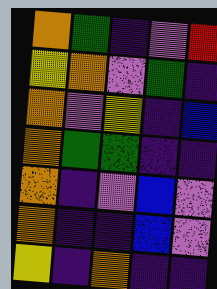[["orange", "green", "indigo", "violet", "red"], ["yellow", "orange", "violet", "green", "indigo"], ["orange", "violet", "yellow", "indigo", "blue"], ["orange", "green", "green", "indigo", "indigo"], ["orange", "indigo", "violet", "blue", "violet"], ["orange", "indigo", "indigo", "blue", "violet"], ["yellow", "indigo", "orange", "indigo", "indigo"]]